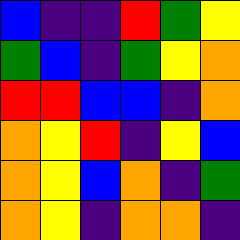[["blue", "indigo", "indigo", "red", "green", "yellow"], ["green", "blue", "indigo", "green", "yellow", "orange"], ["red", "red", "blue", "blue", "indigo", "orange"], ["orange", "yellow", "red", "indigo", "yellow", "blue"], ["orange", "yellow", "blue", "orange", "indigo", "green"], ["orange", "yellow", "indigo", "orange", "orange", "indigo"]]